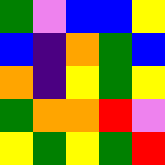[["green", "violet", "blue", "blue", "yellow"], ["blue", "indigo", "orange", "green", "blue"], ["orange", "indigo", "yellow", "green", "yellow"], ["green", "orange", "orange", "red", "violet"], ["yellow", "green", "yellow", "green", "red"]]